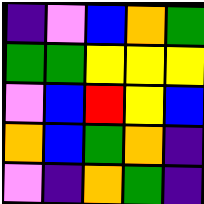[["indigo", "violet", "blue", "orange", "green"], ["green", "green", "yellow", "yellow", "yellow"], ["violet", "blue", "red", "yellow", "blue"], ["orange", "blue", "green", "orange", "indigo"], ["violet", "indigo", "orange", "green", "indigo"]]